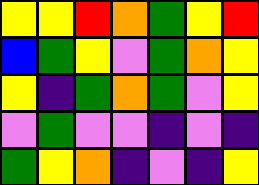[["yellow", "yellow", "red", "orange", "green", "yellow", "red"], ["blue", "green", "yellow", "violet", "green", "orange", "yellow"], ["yellow", "indigo", "green", "orange", "green", "violet", "yellow"], ["violet", "green", "violet", "violet", "indigo", "violet", "indigo"], ["green", "yellow", "orange", "indigo", "violet", "indigo", "yellow"]]